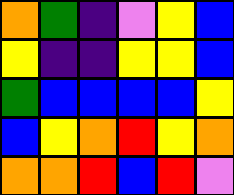[["orange", "green", "indigo", "violet", "yellow", "blue"], ["yellow", "indigo", "indigo", "yellow", "yellow", "blue"], ["green", "blue", "blue", "blue", "blue", "yellow"], ["blue", "yellow", "orange", "red", "yellow", "orange"], ["orange", "orange", "red", "blue", "red", "violet"]]